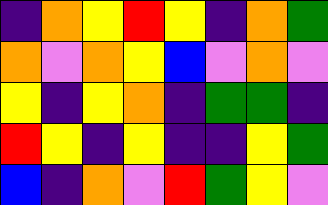[["indigo", "orange", "yellow", "red", "yellow", "indigo", "orange", "green"], ["orange", "violet", "orange", "yellow", "blue", "violet", "orange", "violet"], ["yellow", "indigo", "yellow", "orange", "indigo", "green", "green", "indigo"], ["red", "yellow", "indigo", "yellow", "indigo", "indigo", "yellow", "green"], ["blue", "indigo", "orange", "violet", "red", "green", "yellow", "violet"]]